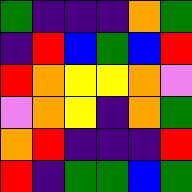[["green", "indigo", "indigo", "indigo", "orange", "green"], ["indigo", "red", "blue", "green", "blue", "red"], ["red", "orange", "yellow", "yellow", "orange", "violet"], ["violet", "orange", "yellow", "indigo", "orange", "green"], ["orange", "red", "indigo", "indigo", "indigo", "red"], ["red", "indigo", "green", "green", "blue", "green"]]